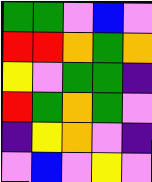[["green", "green", "violet", "blue", "violet"], ["red", "red", "orange", "green", "orange"], ["yellow", "violet", "green", "green", "indigo"], ["red", "green", "orange", "green", "violet"], ["indigo", "yellow", "orange", "violet", "indigo"], ["violet", "blue", "violet", "yellow", "violet"]]